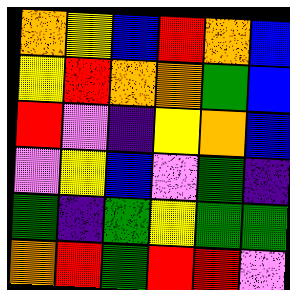[["orange", "yellow", "blue", "red", "orange", "blue"], ["yellow", "red", "orange", "orange", "green", "blue"], ["red", "violet", "indigo", "yellow", "orange", "blue"], ["violet", "yellow", "blue", "violet", "green", "indigo"], ["green", "indigo", "green", "yellow", "green", "green"], ["orange", "red", "green", "red", "red", "violet"]]